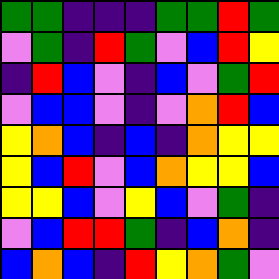[["green", "green", "indigo", "indigo", "indigo", "green", "green", "red", "green"], ["violet", "green", "indigo", "red", "green", "violet", "blue", "red", "yellow"], ["indigo", "red", "blue", "violet", "indigo", "blue", "violet", "green", "red"], ["violet", "blue", "blue", "violet", "indigo", "violet", "orange", "red", "blue"], ["yellow", "orange", "blue", "indigo", "blue", "indigo", "orange", "yellow", "yellow"], ["yellow", "blue", "red", "violet", "blue", "orange", "yellow", "yellow", "blue"], ["yellow", "yellow", "blue", "violet", "yellow", "blue", "violet", "green", "indigo"], ["violet", "blue", "red", "red", "green", "indigo", "blue", "orange", "indigo"], ["blue", "orange", "blue", "indigo", "red", "yellow", "orange", "green", "violet"]]